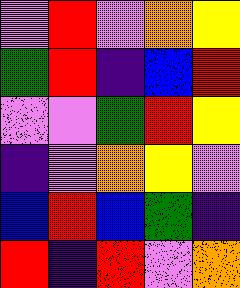[["violet", "red", "violet", "orange", "yellow"], ["green", "red", "indigo", "blue", "red"], ["violet", "violet", "green", "red", "yellow"], ["indigo", "violet", "orange", "yellow", "violet"], ["blue", "red", "blue", "green", "indigo"], ["red", "indigo", "red", "violet", "orange"]]